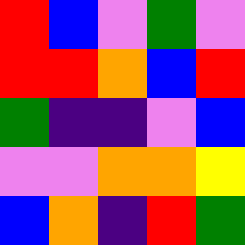[["red", "blue", "violet", "green", "violet"], ["red", "red", "orange", "blue", "red"], ["green", "indigo", "indigo", "violet", "blue"], ["violet", "violet", "orange", "orange", "yellow"], ["blue", "orange", "indigo", "red", "green"]]